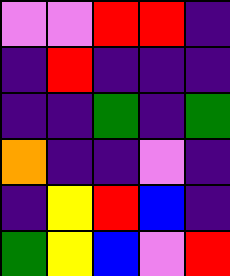[["violet", "violet", "red", "red", "indigo"], ["indigo", "red", "indigo", "indigo", "indigo"], ["indigo", "indigo", "green", "indigo", "green"], ["orange", "indigo", "indigo", "violet", "indigo"], ["indigo", "yellow", "red", "blue", "indigo"], ["green", "yellow", "blue", "violet", "red"]]